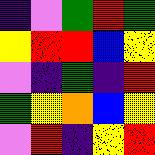[["indigo", "violet", "green", "red", "green"], ["yellow", "red", "red", "blue", "yellow"], ["violet", "indigo", "green", "indigo", "red"], ["green", "yellow", "orange", "blue", "yellow"], ["violet", "red", "indigo", "yellow", "red"]]